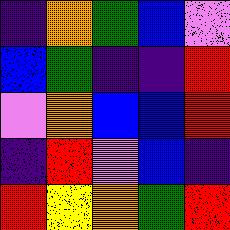[["indigo", "orange", "green", "blue", "violet"], ["blue", "green", "indigo", "indigo", "red"], ["violet", "orange", "blue", "blue", "red"], ["indigo", "red", "violet", "blue", "indigo"], ["red", "yellow", "orange", "green", "red"]]